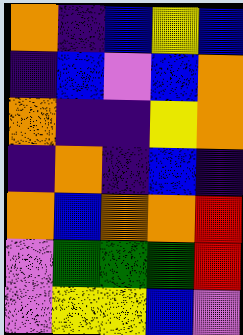[["orange", "indigo", "blue", "yellow", "blue"], ["indigo", "blue", "violet", "blue", "orange"], ["orange", "indigo", "indigo", "yellow", "orange"], ["indigo", "orange", "indigo", "blue", "indigo"], ["orange", "blue", "orange", "orange", "red"], ["violet", "green", "green", "green", "red"], ["violet", "yellow", "yellow", "blue", "violet"]]